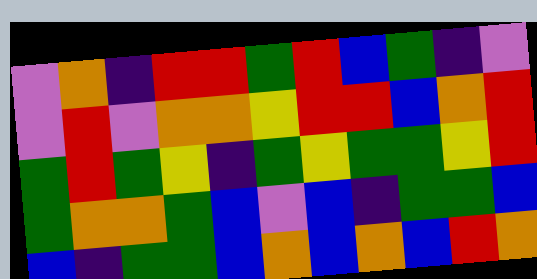[["violet", "orange", "indigo", "red", "red", "green", "red", "blue", "green", "indigo", "violet"], ["violet", "red", "violet", "orange", "orange", "yellow", "red", "red", "blue", "orange", "red"], ["green", "red", "green", "yellow", "indigo", "green", "yellow", "green", "green", "yellow", "red"], ["green", "orange", "orange", "green", "blue", "violet", "blue", "indigo", "green", "green", "blue"], ["blue", "indigo", "green", "green", "blue", "orange", "blue", "orange", "blue", "red", "orange"]]